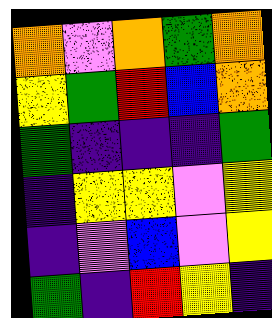[["orange", "violet", "orange", "green", "orange"], ["yellow", "green", "red", "blue", "orange"], ["green", "indigo", "indigo", "indigo", "green"], ["indigo", "yellow", "yellow", "violet", "yellow"], ["indigo", "violet", "blue", "violet", "yellow"], ["green", "indigo", "red", "yellow", "indigo"]]